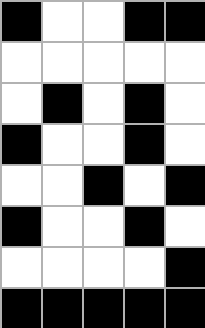[["black", "white", "white", "black", "black"], ["white", "white", "white", "white", "white"], ["white", "black", "white", "black", "white"], ["black", "white", "white", "black", "white"], ["white", "white", "black", "white", "black"], ["black", "white", "white", "black", "white"], ["white", "white", "white", "white", "black"], ["black", "black", "black", "black", "black"]]